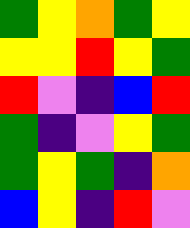[["green", "yellow", "orange", "green", "yellow"], ["yellow", "yellow", "red", "yellow", "green"], ["red", "violet", "indigo", "blue", "red"], ["green", "indigo", "violet", "yellow", "green"], ["green", "yellow", "green", "indigo", "orange"], ["blue", "yellow", "indigo", "red", "violet"]]